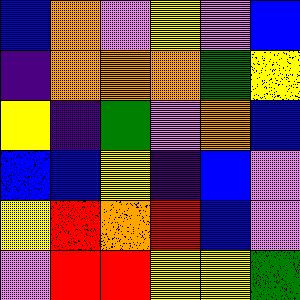[["blue", "orange", "violet", "yellow", "violet", "blue"], ["indigo", "orange", "orange", "orange", "green", "yellow"], ["yellow", "indigo", "green", "violet", "orange", "blue"], ["blue", "blue", "yellow", "indigo", "blue", "violet"], ["yellow", "red", "orange", "red", "blue", "violet"], ["violet", "red", "red", "yellow", "yellow", "green"]]